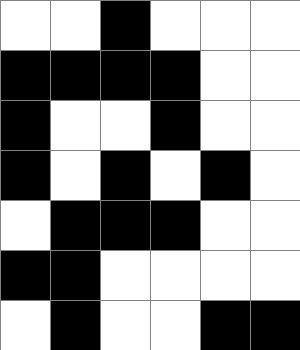[["white", "white", "black", "white", "white", "white"], ["black", "black", "black", "black", "white", "white"], ["black", "white", "white", "black", "white", "white"], ["black", "white", "black", "white", "black", "white"], ["white", "black", "black", "black", "white", "white"], ["black", "black", "white", "white", "white", "white"], ["white", "black", "white", "white", "black", "black"]]